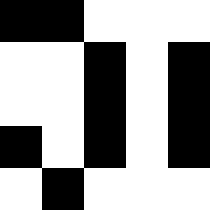[["black", "black", "white", "white", "white"], ["white", "white", "black", "white", "black"], ["white", "white", "black", "white", "black"], ["black", "white", "black", "white", "black"], ["white", "black", "white", "white", "white"]]